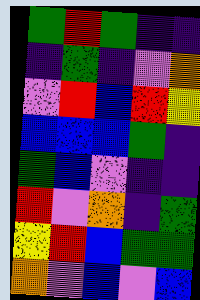[["green", "red", "green", "indigo", "indigo"], ["indigo", "green", "indigo", "violet", "orange"], ["violet", "red", "blue", "red", "yellow"], ["blue", "blue", "blue", "green", "indigo"], ["green", "blue", "violet", "indigo", "indigo"], ["red", "violet", "orange", "indigo", "green"], ["yellow", "red", "blue", "green", "green"], ["orange", "violet", "blue", "violet", "blue"]]